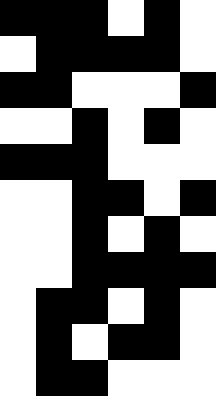[["black", "black", "black", "white", "black", "white"], ["white", "black", "black", "black", "black", "white"], ["black", "black", "white", "white", "white", "black"], ["white", "white", "black", "white", "black", "white"], ["black", "black", "black", "white", "white", "white"], ["white", "white", "black", "black", "white", "black"], ["white", "white", "black", "white", "black", "white"], ["white", "white", "black", "black", "black", "black"], ["white", "black", "black", "white", "black", "white"], ["white", "black", "white", "black", "black", "white"], ["white", "black", "black", "white", "white", "white"]]